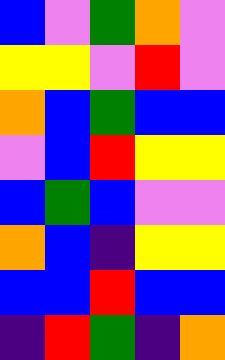[["blue", "violet", "green", "orange", "violet"], ["yellow", "yellow", "violet", "red", "violet"], ["orange", "blue", "green", "blue", "blue"], ["violet", "blue", "red", "yellow", "yellow"], ["blue", "green", "blue", "violet", "violet"], ["orange", "blue", "indigo", "yellow", "yellow"], ["blue", "blue", "red", "blue", "blue"], ["indigo", "red", "green", "indigo", "orange"]]